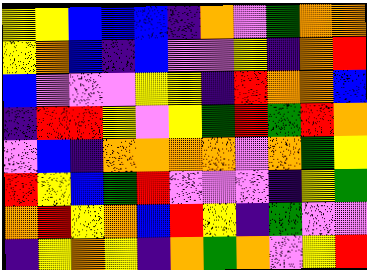[["yellow", "yellow", "blue", "blue", "blue", "indigo", "orange", "violet", "green", "orange", "orange"], ["yellow", "orange", "blue", "indigo", "blue", "violet", "violet", "yellow", "indigo", "orange", "red"], ["blue", "violet", "violet", "violet", "yellow", "yellow", "indigo", "red", "orange", "orange", "blue"], ["indigo", "red", "red", "yellow", "violet", "yellow", "green", "red", "green", "red", "orange"], ["violet", "blue", "indigo", "orange", "orange", "orange", "orange", "violet", "orange", "green", "yellow"], ["red", "yellow", "blue", "green", "red", "violet", "violet", "violet", "indigo", "yellow", "green"], ["orange", "red", "yellow", "orange", "blue", "red", "yellow", "indigo", "green", "violet", "violet"], ["indigo", "yellow", "orange", "yellow", "indigo", "orange", "green", "orange", "violet", "yellow", "red"]]